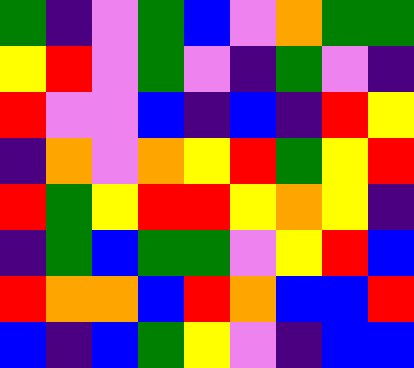[["green", "indigo", "violet", "green", "blue", "violet", "orange", "green", "green"], ["yellow", "red", "violet", "green", "violet", "indigo", "green", "violet", "indigo"], ["red", "violet", "violet", "blue", "indigo", "blue", "indigo", "red", "yellow"], ["indigo", "orange", "violet", "orange", "yellow", "red", "green", "yellow", "red"], ["red", "green", "yellow", "red", "red", "yellow", "orange", "yellow", "indigo"], ["indigo", "green", "blue", "green", "green", "violet", "yellow", "red", "blue"], ["red", "orange", "orange", "blue", "red", "orange", "blue", "blue", "red"], ["blue", "indigo", "blue", "green", "yellow", "violet", "indigo", "blue", "blue"]]